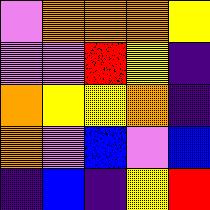[["violet", "orange", "orange", "orange", "yellow"], ["violet", "violet", "red", "yellow", "indigo"], ["orange", "yellow", "yellow", "orange", "indigo"], ["orange", "violet", "blue", "violet", "blue"], ["indigo", "blue", "indigo", "yellow", "red"]]